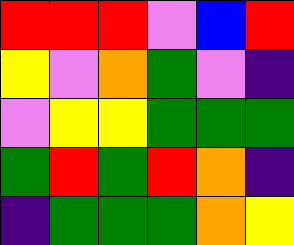[["red", "red", "red", "violet", "blue", "red"], ["yellow", "violet", "orange", "green", "violet", "indigo"], ["violet", "yellow", "yellow", "green", "green", "green"], ["green", "red", "green", "red", "orange", "indigo"], ["indigo", "green", "green", "green", "orange", "yellow"]]